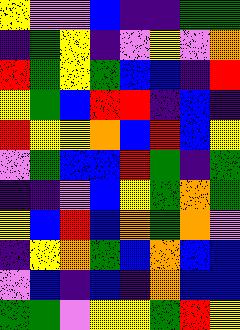[["yellow", "violet", "violet", "blue", "indigo", "indigo", "green", "green"], ["indigo", "green", "yellow", "indigo", "violet", "yellow", "violet", "orange"], ["red", "green", "yellow", "green", "blue", "blue", "indigo", "red"], ["yellow", "green", "blue", "red", "red", "indigo", "blue", "indigo"], ["red", "yellow", "yellow", "orange", "blue", "red", "blue", "yellow"], ["violet", "green", "blue", "blue", "red", "green", "indigo", "green"], ["indigo", "indigo", "violet", "blue", "yellow", "green", "orange", "green"], ["yellow", "blue", "red", "blue", "orange", "green", "orange", "violet"], ["indigo", "yellow", "orange", "green", "blue", "orange", "blue", "blue"], ["violet", "blue", "indigo", "blue", "indigo", "orange", "blue", "blue"], ["green", "green", "violet", "yellow", "yellow", "green", "red", "yellow"]]